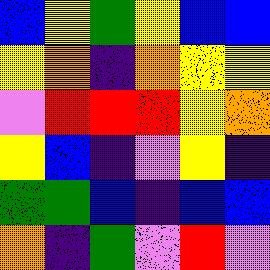[["blue", "yellow", "green", "yellow", "blue", "blue"], ["yellow", "orange", "indigo", "orange", "yellow", "yellow"], ["violet", "red", "red", "red", "yellow", "orange"], ["yellow", "blue", "indigo", "violet", "yellow", "indigo"], ["green", "green", "blue", "indigo", "blue", "blue"], ["orange", "indigo", "green", "violet", "red", "violet"]]